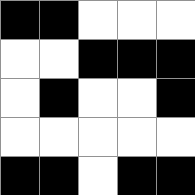[["black", "black", "white", "white", "white"], ["white", "white", "black", "black", "black"], ["white", "black", "white", "white", "black"], ["white", "white", "white", "white", "white"], ["black", "black", "white", "black", "black"]]